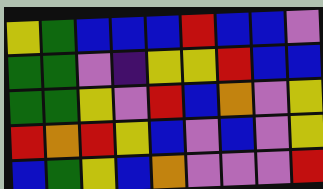[["yellow", "green", "blue", "blue", "blue", "red", "blue", "blue", "violet"], ["green", "green", "violet", "indigo", "yellow", "yellow", "red", "blue", "blue"], ["green", "green", "yellow", "violet", "red", "blue", "orange", "violet", "yellow"], ["red", "orange", "red", "yellow", "blue", "violet", "blue", "violet", "yellow"], ["blue", "green", "yellow", "blue", "orange", "violet", "violet", "violet", "red"]]